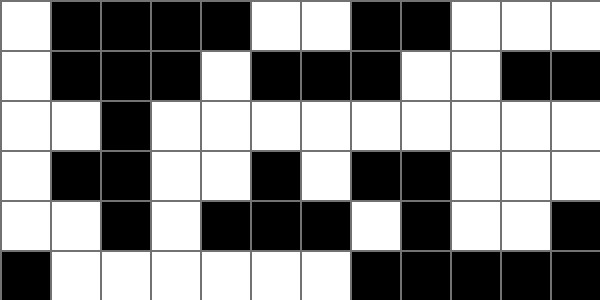[["white", "black", "black", "black", "black", "white", "white", "black", "black", "white", "white", "white"], ["white", "black", "black", "black", "white", "black", "black", "black", "white", "white", "black", "black"], ["white", "white", "black", "white", "white", "white", "white", "white", "white", "white", "white", "white"], ["white", "black", "black", "white", "white", "black", "white", "black", "black", "white", "white", "white"], ["white", "white", "black", "white", "black", "black", "black", "white", "black", "white", "white", "black"], ["black", "white", "white", "white", "white", "white", "white", "black", "black", "black", "black", "black"]]